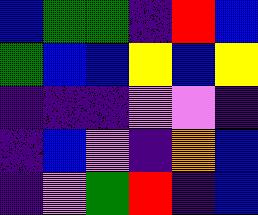[["blue", "green", "green", "indigo", "red", "blue"], ["green", "blue", "blue", "yellow", "blue", "yellow"], ["indigo", "indigo", "indigo", "violet", "violet", "indigo"], ["indigo", "blue", "violet", "indigo", "orange", "blue"], ["indigo", "violet", "green", "red", "indigo", "blue"]]